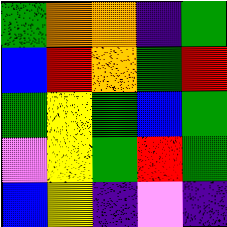[["green", "orange", "orange", "indigo", "green"], ["blue", "red", "orange", "green", "red"], ["green", "yellow", "green", "blue", "green"], ["violet", "yellow", "green", "red", "green"], ["blue", "yellow", "indigo", "violet", "indigo"]]